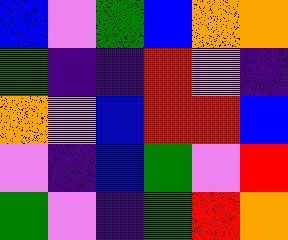[["blue", "violet", "green", "blue", "orange", "orange"], ["green", "indigo", "indigo", "red", "violet", "indigo"], ["orange", "violet", "blue", "red", "red", "blue"], ["violet", "indigo", "blue", "green", "violet", "red"], ["green", "violet", "indigo", "green", "red", "orange"]]